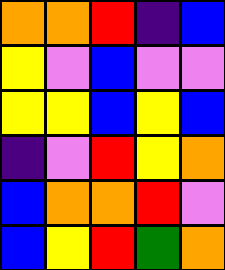[["orange", "orange", "red", "indigo", "blue"], ["yellow", "violet", "blue", "violet", "violet"], ["yellow", "yellow", "blue", "yellow", "blue"], ["indigo", "violet", "red", "yellow", "orange"], ["blue", "orange", "orange", "red", "violet"], ["blue", "yellow", "red", "green", "orange"]]